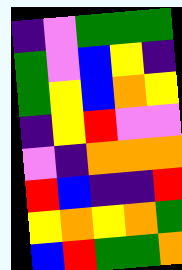[["indigo", "violet", "green", "green", "green"], ["green", "violet", "blue", "yellow", "indigo"], ["green", "yellow", "blue", "orange", "yellow"], ["indigo", "yellow", "red", "violet", "violet"], ["violet", "indigo", "orange", "orange", "orange"], ["red", "blue", "indigo", "indigo", "red"], ["yellow", "orange", "yellow", "orange", "green"], ["blue", "red", "green", "green", "orange"]]